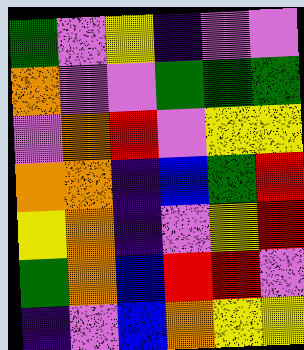[["green", "violet", "yellow", "indigo", "violet", "violet"], ["orange", "violet", "violet", "green", "green", "green"], ["violet", "orange", "red", "violet", "yellow", "yellow"], ["orange", "orange", "indigo", "blue", "green", "red"], ["yellow", "orange", "indigo", "violet", "yellow", "red"], ["green", "orange", "blue", "red", "red", "violet"], ["indigo", "violet", "blue", "orange", "yellow", "yellow"]]